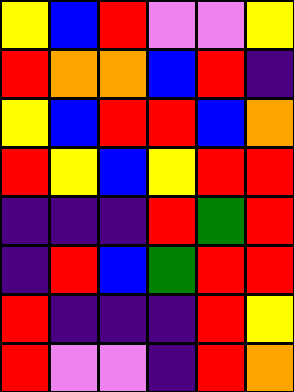[["yellow", "blue", "red", "violet", "violet", "yellow"], ["red", "orange", "orange", "blue", "red", "indigo"], ["yellow", "blue", "red", "red", "blue", "orange"], ["red", "yellow", "blue", "yellow", "red", "red"], ["indigo", "indigo", "indigo", "red", "green", "red"], ["indigo", "red", "blue", "green", "red", "red"], ["red", "indigo", "indigo", "indigo", "red", "yellow"], ["red", "violet", "violet", "indigo", "red", "orange"]]